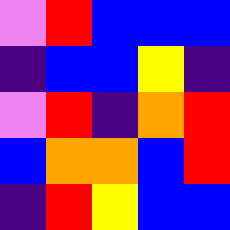[["violet", "red", "blue", "blue", "blue"], ["indigo", "blue", "blue", "yellow", "indigo"], ["violet", "red", "indigo", "orange", "red"], ["blue", "orange", "orange", "blue", "red"], ["indigo", "red", "yellow", "blue", "blue"]]